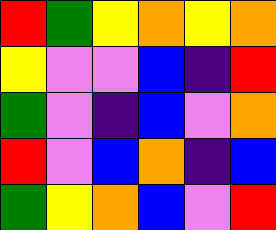[["red", "green", "yellow", "orange", "yellow", "orange"], ["yellow", "violet", "violet", "blue", "indigo", "red"], ["green", "violet", "indigo", "blue", "violet", "orange"], ["red", "violet", "blue", "orange", "indigo", "blue"], ["green", "yellow", "orange", "blue", "violet", "red"]]